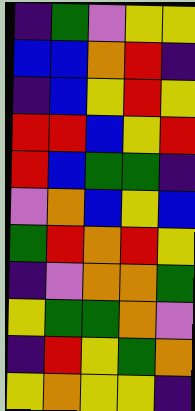[["indigo", "green", "violet", "yellow", "yellow"], ["blue", "blue", "orange", "red", "indigo"], ["indigo", "blue", "yellow", "red", "yellow"], ["red", "red", "blue", "yellow", "red"], ["red", "blue", "green", "green", "indigo"], ["violet", "orange", "blue", "yellow", "blue"], ["green", "red", "orange", "red", "yellow"], ["indigo", "violet", "orange", "orange", "green"], ["yellow", "green", "green", "orange", "violet"], ["indigo", "red", "yellow", "green", "orange"], ["yellow", "orange", "yellow", "yellow", "indigo"]]